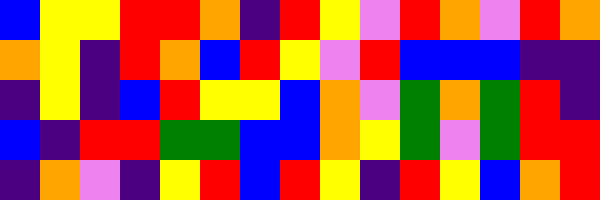[["blue", "yellow", "yellow", "red", "red", "orange", "indigo", "red", "yellow", "violet", "red", "orange", "violet", "red", "orange"], ["orange", "yellow", "indigo", "red", "orange", "blue", "red", "yellow", "violet", "red", "blue", "blue", "blue", "indigo", "indigo"], ["indigo", "yellow", "indigo", "blue", "red", "yellow", "yellow", "blue", "orange", "violet", "green", "orange", "green", "red", "indigo"], ["blue", "indigo", "red", "red", "green", "green", "blue", "blue", "orange", "yellow", "green", "violet", "green", "red", "red"], ["indigo", "orange", "violet", "indigo", "yellow", "red", "blue", "red", "yellow", "indigo", "red", "yellow", "blue", "orange", "red"]]